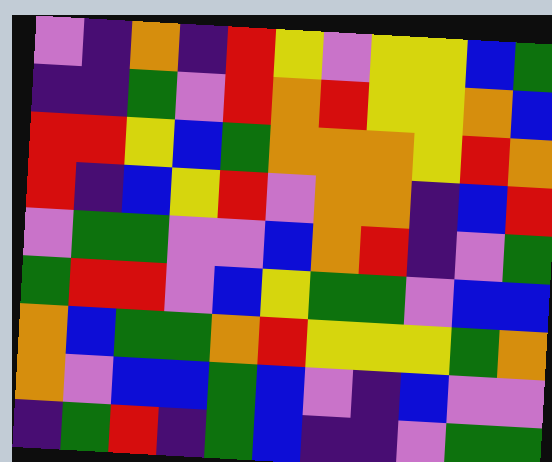[["violet", "indigo", "orange", "indigo", "red", "yellow", "violet", "yellow", "yellow", "blue", "green"], ["indigo", "indigo", "green", "violet", "red", "orange", "red", "yellow", "yellow", "orange", "blue"], ["red", "red", "yellow", "blue", "green", "orange", "orange", "orange", "yellow", "red", "orange"], ["red", "indigo", "blue", "yellow", "red", "violet", "orange", "orange", "indigo", "blue", "red"], ["violet", "green", "green", "violet", "violet", "blue", "orange", "red", "indigo", "violet", "green"], ["green", "red", "red", "violet", "blue", "yellow", "green", "green", "violet", "blue", "blue"], ["orange", "blue", "green", "green", "orange", "red", "yellow", "yellow", "yellow", "green", "orange"], ["orange", "violet", "blue", "blue", "green", "blue", "violet", "indigo", "blue", "violet", "violet"], ["indigo", "green", "red", "indigo", "green", "blue", "indigo", "indigo", "violet", "green", "green"]]